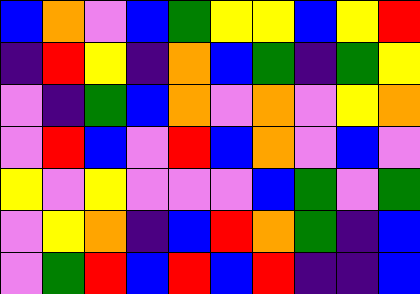[["blue", "orange", "violet", "blue", "green", "yellow", "yellow", "blue", "yellow", "red"], ["indigo", "red", "yellow", "indigo", "orange", "blue", "green", "indigo", "green", "yellow"], ["violet", "indigo", "green", "blue", "orange", "violet", "orange", "violet", "yellow", "orange"], ["violet", "red", "blue", "violet", "red", "blue", "orange", "violet", "blue", "violet"], ["yellow", "violet", "yellow", "violet", "violet", "violet", "blue", "green", "violet", "green"], ["violet", "yellow", "orange", "indigo", "blue", "red", "orange", "green", "indigo", "blue"], ["violet", "green", "red", "blue", "red", "blue", "red", "indigo", "indigo", "blue"]]